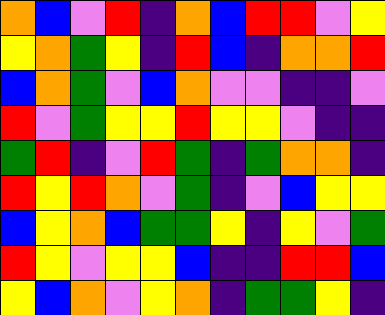[["orange", "blue", "violet", "red", "indigo", "orange", "blue", "red", "red", "violet", "yellow"], ["yellow", "orange", "green", "yellow", "indigo", "red", "blue", "indigo", "orange", "orange", "red"], ["blue", "orange", "green", "violet", "blue", "orange", "violet", "violet", "indigo", "indigo", "violet"], ["red", "violet", "green", "yellow", "yellow", "red", "yellow", "yellow", "violet", "indigo", "indigo"], ["green", "red", "indigo", "violet", "red", "green", "indigo", "green", "orange", "orange", "indigo"], ["red", "yellow", "red", "orange", "violet", "green", "indigo", "violet", "blue", "yellow", "yellow"], ["blue", "yellow", "orange", "blue", "green", "green", "yellow", "indigo", "yellow", "violet", "green"], ["red", "yellow", "violet", "yellow", "yellow", "blue", "indigo", "indigo", "red", "red", "blue"], ["yellow", "blue", "orange", "violet", "yellow", "orange", "indigo", "green", "green", "yellow", "indigo"]]